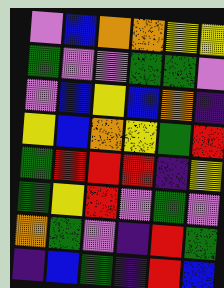[["violet", "blue", "orange", "orange", "yellow", "yellow"], ["green", "violet", "violet", "green", "green", "violet"], ["violet", "blue", "yellow", "blue", "orange", "indigo"], ["yellow", "blue", "orange", "yellow", "green", "red"], ["green", "red", "red", "red", "indigo", "yellow"], ["green", "yellow", "red", "violet", "green", "violet"], ["orange", "green", "violet", "indigo", "red", "green"], ["indigo", "blue", "green", "indigo", "red", "blue"]]